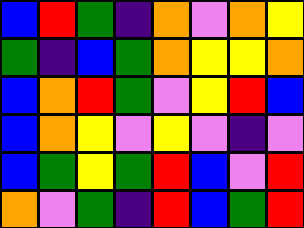[["blue", "red", "green", "indigo", "orange", "violet", "orange", "yellow"], ["green", "indigo", "blue", "green", "orange", "yellow", "yellow", "orange"], ["blue", "orange", "red", "green", "violet", "yellow", "red", "blue"], ["blue", "orange", "yellow", "violet", "yellow", "violet", "indigo", "violet"], ["blue", "green", "yellow", "green", "red", "blue", "violet", "red"], ["orange", "violet", "green", "indigo", "red", "blue", "green", "red"]]